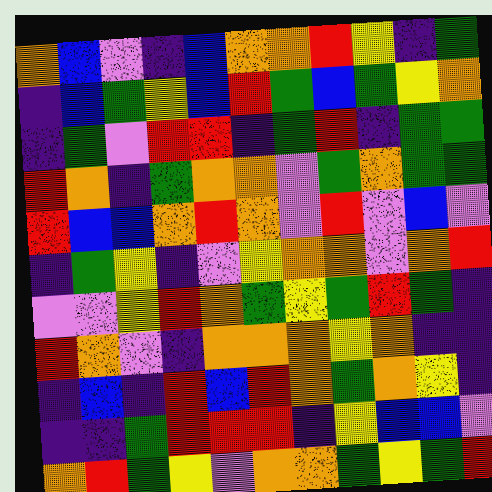[["orange", "blue", "violet", "indigo", "blue", "orange", "orange", "red", "yellow", "indigo", "green"], ["indigo", "blue", "green", "yellow", "blue", "red", "green", "blue", "green", "yellow", "orange"], ["indigo", "green", "violet", "red", "red", "indigo", "green", "red", "indigo", "green", "green"], ["red", "orange", "indigo", "green", "orange", "orange", "violet", "green", "orange", "green", "green"], ["red", "blue", "blue", "orange", "red", "orange", "violet", "red", "violet", "blue", "violet"], ["indigo", "green", "yellow", "indigo", "violet", "yellow", "orange", "orange", "violet", "orange", "red"], ["violet", "violet", "yellow", "red", "orange", "green", "yellow", "green", "red", "green", "indigo"], ["red", "orange", "violet", "indigo", "orange", "orange", "orange", "yellow", "orange", "indigo", "indigo"], ["indigo", "blue", "indigo", "red", "blue", "red", "orange", "green", "orange", "yellow", "indigo"], ["indigo", "indigo", "green", "red", "red", "red", "indigo", "yellow", "blue", "blue", "violet"], ["orange", "red", "green", "yellow", "violet", "orange", "orange", "green", "yellow", "green", "red"]]